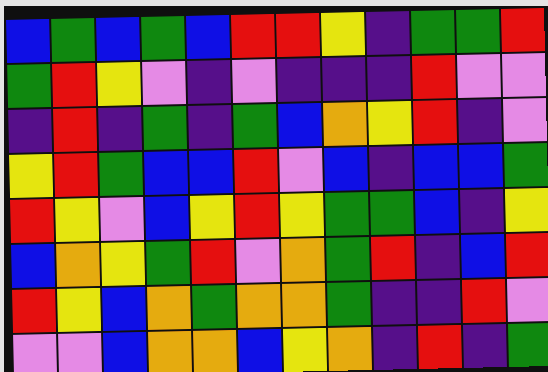[["blue", "green", "blue", "green", "blue", "red", "red", "yellow", "indigo", "green", "green", "red"], ["green", "red", "yellow", "violet", "indigo", "violet", "indigo", "indigo", "indigo", "red", "violet", "violet"], ["indigo", "red", "indigo", "green", "indigo", "green", "blue", "orange", "yellow", "red", "indigo", "violet"], ["yellow", "red", "green", "blue", "blue", "red", "violet", "blue", "indigo", "blue", "blue", "green"], ["red", "yellow", "violet", "blue", "yellow", "red", "yellow", "green", "green", "blue", "indigo", "yellow"], ["blue", "orange", "yellow", "green", "red", "violet", "orange", "green", "red", "indigo", "blue", "red"], ["red", "yellow", "blue", "orange", "green", "orange", "orange", "green", "indigo", "indigo", "red", "violet"], ["violet", "violet", "blue", "orange", "orange", "blue", "yellow", "orange", "indigo", "red", "indigo", "green"]]